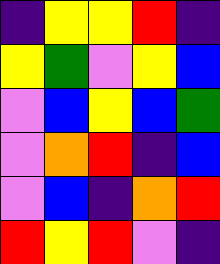[["indigo", "yellow", "yellow", "red", "indigo"], ["yellow", "green", "violet", "yellow", "blue"], ["violet", "blue", "yellow", "blue", "green"], ["violet", "orange", "red", "indigo", "blue"], ["violet", "blue", "indigo", "orange", "red"], ["red", "yellow", "red", "violet", "indigo"]]